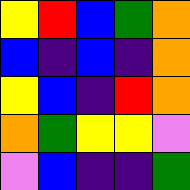[["yellow", "red", "blue", "green", "orange"], ["blue", "indigo", "blue", "indigo", "orange"], ["yellow", "blue", "indigo", "red", "orange"], ["orange", "green", "yellow", "yellow", "violet"], ["violet", "blue", "indigo", "indigo", "green"]]